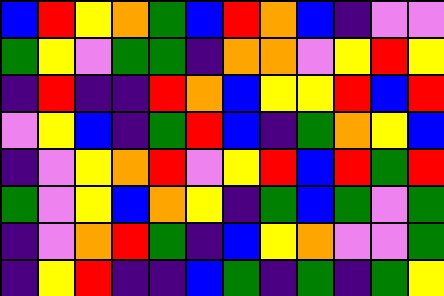[["blue", "red", "yellow", "orange", "green", "blue", "red", "orange", "blue", "indigo", "violet", "violet"], ["green", "yellow", "violet", "green", "green", "indigo", "orange", "orange", "violet", "yellow", "red", "yellow"], ["indigo", "red", "indigo", "indigo", "red", "orange", "blue", "yellow", "yellow", "red", "blue", "red"], ["violet", "yellow", "blue", "indigo", "green", "red", "blue", "indigo", "green", "orange", "yellow", "blue"], ["indigo", "violet", "yellow", "orange", "red", "violet", "yellow", "red", "blue", "red", "green", "red"], ["green", "violet", "yellow", "blue", "orange", "yellow", "indigo", "green", "blue", "green", "violet", "green"], ["indigo", "violet", "orange", "red", "green", "indigo", "blue", "yellow", "orange", "violet", "violet", "green"], ["indigo", "yellow", "red", "indigo", "indigo", "blue", "green", "indigo", "green", "indigo", "green", "yellow"]]